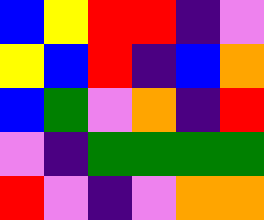[["blue", "yellow", "red", "red", "indigo", "violet"], ["yellow", "blue", "red", "indigo", "blue", "orange"], ["blue", "green", "violet", "orange", "indigo", "red"], ["violet", "indigo", "green", "green", "green", "green"], ["red", "violet", "indigo", "violet", "orange", "orange"]]